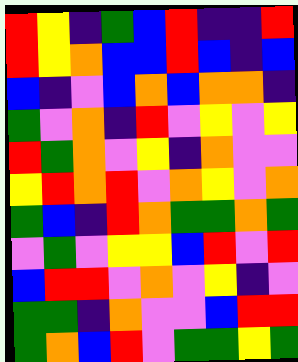[["red", "yellow", "indigo", "green", "blue", "red", "indigo", "indigo", "red"], ["red", "yellow", "orange", "blue", "blue", "red", "blue", "indigo", "blue"], ["blue", "indigo", "violet", "blue", "orange", "blue", "orange", "orange", "indigo"], ["green", "violet", "orange", "indigo", "red", "violet", "yellow", "violet", "yellow"], ["red", "green", "orange", "violet", "yellow", "indigo", "orange", "violet", "violet"], ["yellow", "red", "orange", "red", "violet", "orange", "yellow", "violet", "orange"], ["green", "blue", "indigo", "red", "orange", "green", "green", "orange", "green"], ["violet", "green", "violet", "yellow", "yellow", "blue", "red", "violet", "red"], ["blue", "red", "red", "violet", "orange", "violet", "yellow", "indigo", "violet"], ["green", "green", "indigo", "orange", "violet", "violet", "blue", "red", "red"], ["green", "orange", "blue", "red", "violet", "green", "green", "yellow", "green"]]